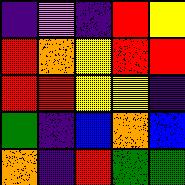[["indigo", "violet", "indigo", "red", "yellow"], ["red", "orange", "yellow", "red", "red"], ["red", "red", "yellow", "yellow", "indigo"], ["green", "indigo", "blue", "orange", "blue"], ["orange", "indigo", "red", "green", "green"]]